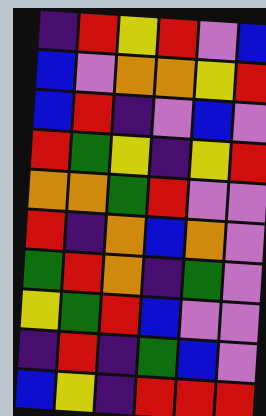[["indigo", "red", "yellow", "red", "violet", "blue"], ["blue", "violet", "orange", "orange", "yellow", "red"], ["blue", "red", "indigo", "violet", "blue", "violet"], ["red", "green", "yellow", "indigo", "yellow", "red"], ["orange", "orange", "green", "red", "violet", "violet"], ["red", "indigo", "orange", "blue", "orange", "violet"], ["green", "red", "orange", "indigo", "green", "violet"], ["yellow", "green", "red", "blue", "violet", "violet"], ["indigo", "red", "indigo", "green", "blue", "violet"], ["blue", "yellow", "indigo", "red", "red", "red"]]